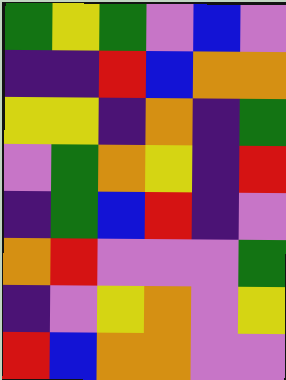[["green", "yellow", "green", "violet", "blue", "violet"], ["indigo", "indigo", "red", "blue", "orange", "orange"], ["yellow", "yellow", "indigo", "orange", "indigo", "green"], ["violet", "green", "orange", "yellow", "indigo", "red"], ["indigo", "green", "blue", "red", "indigo", "violet"], ["orange", "red", "violet", "violet", "violet", "green"], ["indigo", "violet", "yellow", "orange", "violet", "yellow"], ["red", "blue", "orange", "orange", "violet", "violet"]]